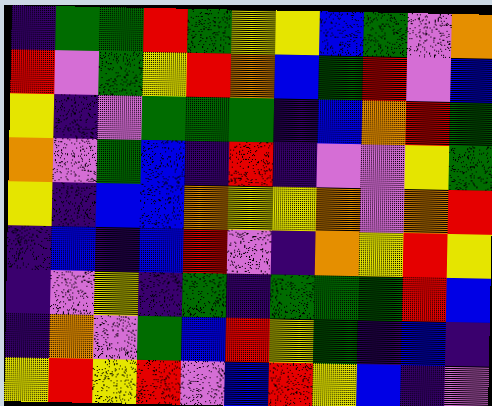[["indigo", "green", "green", "red", "green", "yellow", "yellow", "blue", "green", "violet", "orange"], ["red", "violet", "green", "yellow", "red", "orange", "blue", "green", "red", "violet", "blue"], ["yellow", "indigo", "violet", "green", "green", "green", "indigo", "blue", "orange", "red", "green"], ["orange", "violet", "green", "blue", "indigo", "red", "indigo", "violet", "violet", "yellow", "green"], ["yellow", "indigo", "blue", "blue", "orange", "yellow", "yellow", "orange", "violet", "orange", "red"], ["indigo", "blue", "indigo", "blue", "red", "violet", "indigo", "orange", "yellow", "red", "yellow"], ["indigo", "violet", "yellow", "indigo", "green", "indigo", "green", "green", "green", "red", "blue"], ["indigo", "orange", "violet", "green", "blue", "red", "yellow", "green", "indigo", "blue", "indigo"], ["yellow", "red", "yellow", "red", "violet", "blue", "red", "yellow", "blue", "indigo", "violet"]]